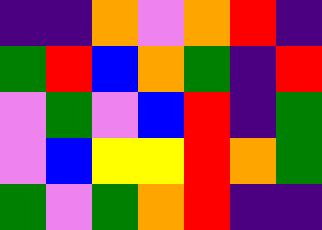[["indigo", "indigo", "orange", "violet", "orange", "red", "indigo"], ["green", "red", "blue", "orange", "green", "indigo", "red"], ["violet", "green", "violet", "blue", "red", "indigo", "green"], ["violet", "blue", "yellow", "yellow", "red", "orange", "green"], ["green", "violet", "green", "orange", "red", "indigo", "indigo"]]